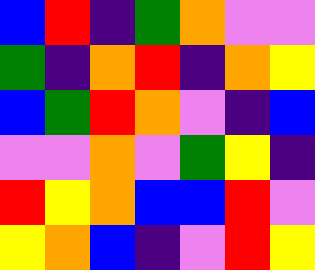[["blue", "red", "indigo", "green", "orange", "violet", "violet"], ["green", "indigo", "orange", "red", "indigo", "orange", "yellow"], ["blue", "green", "red", "orange", "violet", "indigo", "blue"], ["violet", "violet", "orange", "violet", "green", "yellow", "indigo"], ["red", "yellow", "orange", "blue", "blue", "red", "violet"], ["yellow", "orange", "blue", "indigo", "violet", "red", "yellow"]]